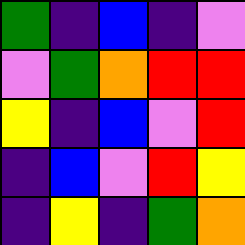[["green", "indigo", "blue", "indigo", "violet"], ["violet", "green", "orange", "red", "red"], ["yellow", "indigo", "blue", "violet", "red"], ["indigo", "blue", "violet", "red", "yellow"], ["indigo", "yellow", "indigo", "green", "orange"]]